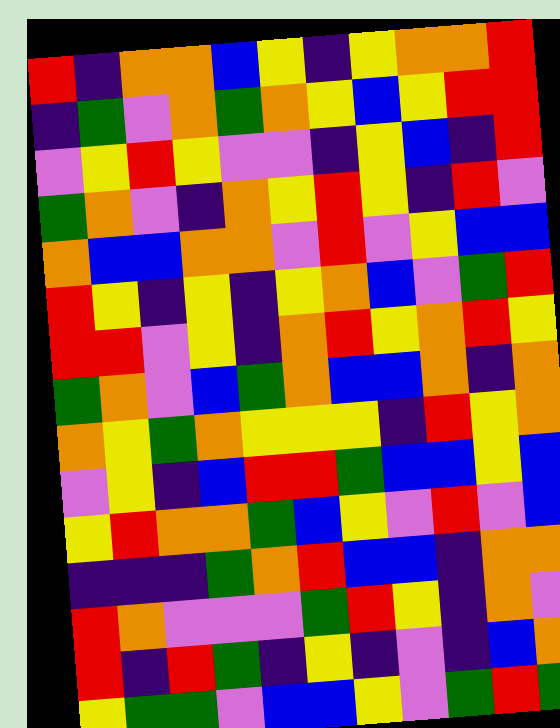[["red", "indigo", "orange", "orange", "blue", "yellow", "indigo", "yellow", "orange", "orange", "red"], ["indigo", "green", "violet", "orange", "green", "orange", "yellow", "blue", "yellow", "red", "red"], ["violet", "yellow", "red", "yellow", "violet", "violet", "indigo", "yellow", "blue", "indigo", "red"], ["green", "orange", "violet", "indigo", "orange", "yellow", "red", "yellow", "indigo", "red", "violet"], ["orange", "blue", "blue", "orange", "orange", "violet", "red", "violet", "yellow", "blue", "blue"], ["red", "yellow", "indigo", "yellow", "indigo", "yellow", "orange", "blue", "violet", "green", "red"], ["red", "red", "violet", "yellow", "indigo", "orange", "red", "yellow", "orange", "red", "yellow"], ["green", "orange", "violet", "blue", "green", "orange", "blue", "blue", "orange", "indigo", "orange"], ["orange", "yellow", "green", "orange", "yellow", "yellow", "yellow", "indigo", "red", "yellow", "orange"], ["violet", "yellow", "indigo", "blue", "red", "red", "green", "blue", "blue", "yellow", "blue"], ["yellow", "red", "orange", "orange", "green", "blue", "yellow", "violet", "red", "violet", "blue"], ["indigo", "indigo", "indigo", "green", "orange", "red", "blue", "blue", "indigo", "orange", "orange"], ["red", "orange", "violet", "violet", "violet", "green", "red", "yellow", "indigo", "orange", "violet"], ["red", "indigo", "red", "green", "indigo", "yellow", "indigo", "violet", "indigo", "blue", "orange"], ["yellow", "green", "green", "violet", "blue", "blue", "yellow", "violet", "green", "red", "green"]]